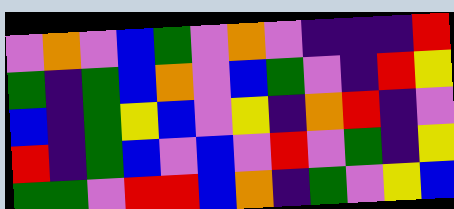[["violet", "orange", "violet", "blue", "green", "violet", "orange", "violet", "indigo", "indigo", "indigo", "red"], ["green", "indigo", "green", "blue", "orange", "violet", "blue", "green", "violet", "indigo", "red", "yellow"], ["blue", "indigo", "green", "yellow", "blue", "violet", "yellow", "indigo", "orange", "red", "indigo", "violet"], ["red", "indigo", "green", "blue", "violet", "blue", "violet", "red", "violet", "green", "indigo", "yellow"], ["green", "green", "violet", "red", "red", "blue", "orange", "indigo", "green", "violet", "yellow", "blue"]]